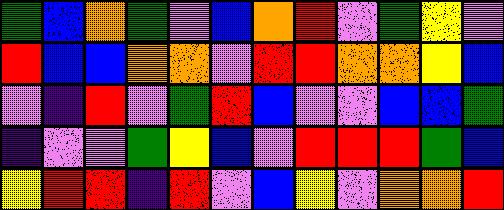[["green", "blue", "orange", "green", "violet", "blue", "orange", "red", "violet", "green", "yellow", "violet"], ["red", "blue", "blue", "orange", "orange", "violet", "red", "red", "orange", "orange", "yellow", "blue"], ["violet", "indigo", "red", "violet", "green", "red", "blue", "violet", "violet", "blue", "blue", "green"], ["indigo", "violet", "violet", "green", "yellow", "blue", "violet", "red", "red", "red", "green", "blue"], ["yellow", "red", "red", "indigo", "red", "violet", "blue", "yellow", "violet", "orange", "orange", "red"]]